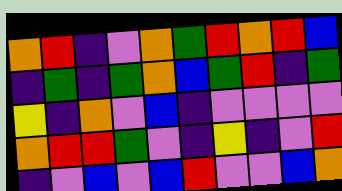[["orange", "red", "indigo", "violet", "orange", "green", "red", "orange", "red", "blue"], ["indigo", "green", "indigo", "green", "orange", "blue", "green", "red", "indigo", "green"], ["yellow", "indigo", "orange", "violet", "blue", "indigo", "violet", "violet", "violet", "violet"], ["orange", "red", "red", "green", "violet", "indigo", "yellow", "indigo", "violet", "red"], ["indigo", "violet", "blue", "violet", "blue", "red", "violet", "violet", "blue", "orange"]]